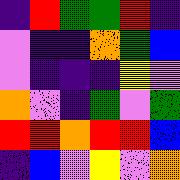[["indigo", "red", "green", "green", "red", "indigo"], ["violet", "indigo", "indigo", "orange", "green", "blue"], ["violet", "indigo", "indigo", "indigo", "yellow", "violet"], ["orange", "violet", "indigo", "green", "violet", "green"], ["red", "red", "orange", "red", "red", "blue"], ["indigo", "blue", "violet", "yellow", "violet", "orange"]]